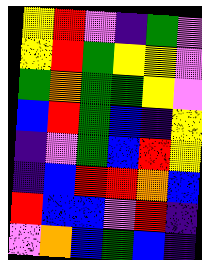[["yellow", "red", "violet", "indigo", "green", "violet"], ["yellow", "red", "green", "yellow", "yellow", "violet"], ["green", "orange", "green", "green", "yellow", "violet"], ["blue", "red", "green", "blue", "indigo", "yellow"], ["indigo", "violet", "green", "blue", "red", "yellow"], ["indigo", "blue", "red", "red", "orange", "blue"], ["red", "blue", "blue", "violet", "red", "indigo"], ["violet", "orange", "blue", "green", "blue", "indigo"]]